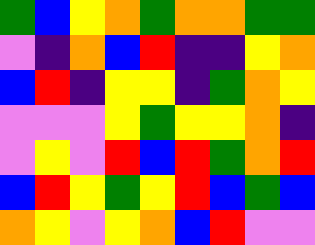[["green", "blue", "yellow", "orange", "green", "orange", "orange", "green", "green"], ["violet", "indigo", "orange", "blue", "red", "indigo", "indigo", "yellow", "orange"], ["blue", "red", "indigo", "yellow", "yellow", "indigo", "green", "orange", "yellow"], ["violet", "violet", "violet", "yellow", "green", "yellow", "yellow", "orange", "indigo"], ["violet", "yellow", "violet", "red", "blue", "red", "green", "orange", "red"], ["blue", "red", "yellow", "green", "yellow", "red", "blue", "green", "blue"], ["orange", "yellow", "violet", "yellow", "orange", "blue", "red", "violet", "violet"]]